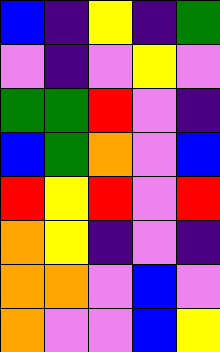[["blue", "indigo", "yellow", "indigo", "green"], ["violet", "indigo", "violet", "yellow", "violet"], ["green", "green", "red", "violet", "indigo"], ["blue", "green", "orange", "violet", "blue"], ["red", "yellow", "red", "violet", "red"], ["orange", "yellow", "indigo", "violet", "indigo"], ["orange", "orange", "violet", "blue", "violet"], ["orange", "violet", "violet", "blue", "yellow"]]